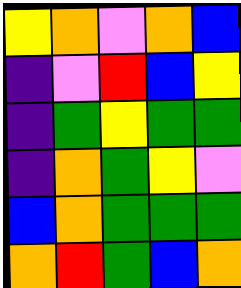[["yellow", "orange", "violet", "orange", "blue"], ["indigo", "violet", "red", "blue", "yellow"], ["indigo", "green", "yellow", "green", "green"], ["indigo", "orange", "green", "yellow", "violet"], ["blue", "orange", "green", "green", "green"], ["orange", "red", "green", "blue", "orange"]]